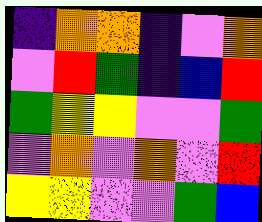[["indigo", "orange", "orange", "indigo", "violet", "orange"], ["violet", "red", "green", "indigo", "blue", "red"], ["green", "yellow", "yellow", "violet", "violet", "green"], ["violet", "orange", "violet", "orange", "violet", "red"], ["yellow", "yellow", "violet", "violet", "green", "blue"]]